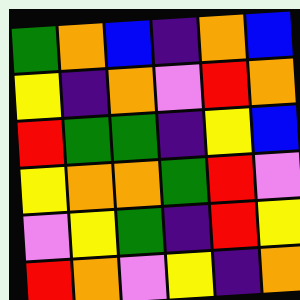[["green", "orange", "blue", "indigo", "orange", "blue"], ["yellow", "indigo", "orange", "violet", "red", "orange"], ["red", "green", "green", "indigo", "yellow", "blue"], ["yellow", "orange", "orange", "green", "red", "violet"], ["violet", "yellow", "green", "indigo", "red", "yellow"], ["red", "orange", "violet", "yellow", "indigo", "orange"]]